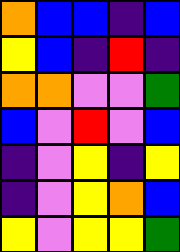[["orange", "blue", "blue", "indigo", "blue"], ["yellow", "blue", "indigo", "red", "indigo"], ["orange", "orange", "violet", "violet", "green"], ["blue", "violet", "red", "violet", "blue"], ["indigo", "violet", "yellow", "indigo", "yellow"], ["indigo", "violet", "yellow", "orange", "blue"], ["yellow", "violet", "yellow", "yellow", "green"]]